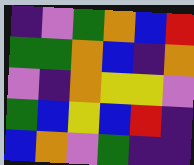[["indigo", "violet", "green", "orange", "blue", "red"], ["green", "green", "orange", "blue", "indigo", "orange"], ["violet", "indigo", "orange", "yellow", "yellow", "violet"], ["green", "blue", "yellow", "blue", "red", "indigo"], ["blue", "orange", "violet", "green", "indigo", "indigo"]]